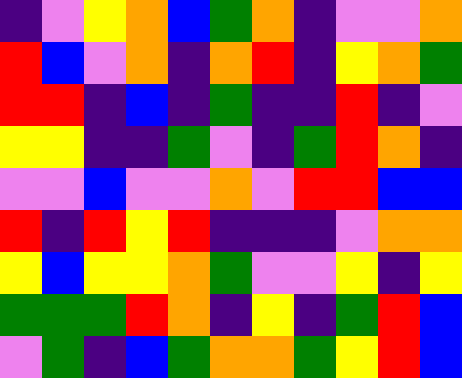[["indigo", "violet", "yellow", "orange", "blue", "green", "orange", "indigo", "violet", "violet", "orange"], ["red", "blue", "violet", "orange", "indigo", "orange", "red", "indigo", "yellow", "orange", "green"], ["red", "red", "indigo", "blue", "indigo", "green", "indigo", "indigo", "red", "indigo", "violet"], ["yellow", "yellow", "indigo", "indigo", "green", "violet", "indigo", "green", "red", "orange", "indigo"], ["violet", "violet", "blue", "violet", "violet", "orange", "violet", "red", "red", "blue", "blue"], ["red", "indigo", "red", "yellow", "red", "indigo", "indigo", "indigo", "violet", "orange", "orange"], ["yellow", "blue", "yellow", "yellow", "orange", "green", "violet", "violet", "yellow", "indigo", "yellow"], ["green", "green", "green", "red", "orange", "indigo", "yellow", "indigo", "green", "red", "blue"], ["violet", "green", "indigo", "blue", "green", "orange", "orange", "green", "yellow", "red", "blue"]]